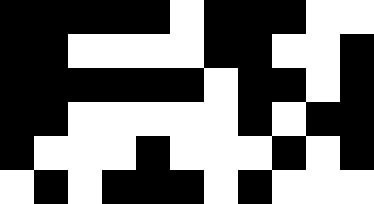[["black", "black", "black", "black", "black", "white", "black", "black", "black", "white", "white"], ["black", "black", "white", "white", "white", "white", "black", "black", "white", "white", "black"], ["black", "black", "black", "black", "black", "black", "white", "black", "black", "white", "black"], ["black", "black", "white", "white", "white", "white", "white", "black", "white", "black", "black"], ["black", "white", "white", "white", "black", "white", "white", "white", "black", "white", "black"], ["white", "black", "white", "black", "black", "black", "white", "black", "white", "white", "white"]]